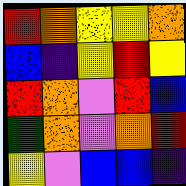[["red", "orange", "yellow", "yellow", "orange"], ["blue", "indigo", "yellow", "red", "yellow"], ["red", "orange", "violet", "red", "blue"], ["green", "orange", "violet", "orange", "red"], ["yellow", "violet", "blue", "blue", "indigo"]]